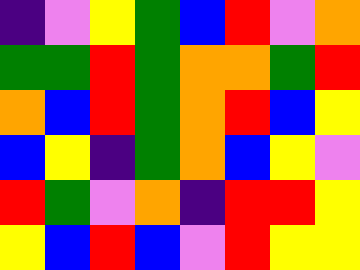[["indigo", "violet", "yellow", "green", "blue", "red", "violet", "orange"], ["green", "green", "red", "green", "orange", "orange", "green", "red"], ["orange", "blue", "red", "green", "orange", "red", "blue", "yellow"], ["blue", "yellow", "indigo", "green", "orange", "blue", "yellow", "violet"], ["red", "green", "violet", "orange", "indigo", "red", "red", "yellow"], ["yellow", "blue", "red", "blue", "violet", "red", "yellow", "yellow"]]